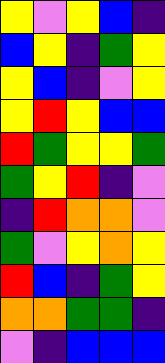[["yellow", "violet", "yellow", "blue", "indigo"], ["blue", "yellow", "indigo", "green", "yellow"], ["yellow", "blue", "indigo", "violet", "yellow"], ["yellow", "red", "yellow", "blue", "blue"], ["red", "green", "yellow", "yellow", "green"], ["green", "yellow", "red", "indigo", "violet"], ["indigo", "red", "orange", "orange", "violet"], ["green", "violet", "yellow", "orange", "yellow"], ["red", "blue", "indigo", "green", "yellow"], ["orange", "orange", "green", "green", "indigo"], ["violet", "indigo", "blue", "blue", "blue"]]